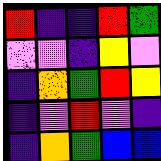[["red", "indigo", "indigo", "red", "green"], ["violet", "violet", "indigo", "yellow", "violet"], ["indigo", "orange", "green", "red", "yellow"], ["indigo", "violet", "red", "violet", "indigo"], ["indigo", "orange", "green", "blue", "blue"]]